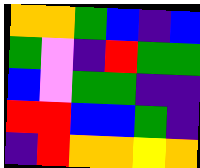[["orange", "orange", "green", "blue", "indigo", "blue"], ["green", "violet", "indigo", "red", "green", "green"], ["blue", "violet", "green", "green", "indigo", "indigo"], ["red", "red", "blue", "blue", "green", "indigo"], ["indigo", "red", "orange", "orange", "yellow", "orange"]]